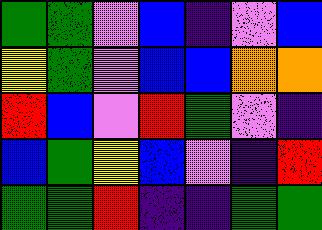[["green", "green", "violet", "blue", "indigo", "violet", "blue"], ["yellow", "green", "violet", "blue", "blue", "orange", "orange"], ["red", "blue", "violet", "red", "green", "violet", "indigo"], ["blue", "green", "yellow", "blue", "violet", "indigo", "red"], ["green", "green", "red", "indigo", "indigo", "green", "green"]]